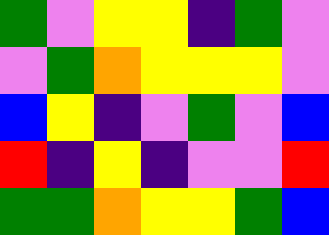[["green", "violet", "yellow", "yellow", "indigo", "green", "violet"], ["violet", "green", "orange", "yellow", "yellow", "yellow", "violet"], ["blue", "yellow", "indigo", "violet", "green", "violet", "blue"], ["red", "indigo", "yellow", "indigo", "violet", "violet", "red"], ["green", "green", "orange", "yellow", "yellow", "green", "blue"]]